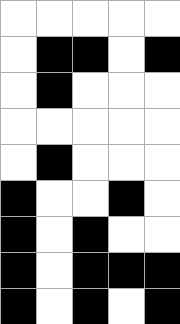[["white", "white", "white", "white", "white"], ["white", "black", "black", "white", "black"], ["white", "black", "white", "white", "white"], ["white", "white", "white", "white", "white"], ["white", "black", "white", "white", "white"], ["black", "white", "white", "black", "white"], ["black", "white", "black", "white", "white"], ["black", "white", "black", "black", "black"], ["black", "white", "black", "white", "black"]]